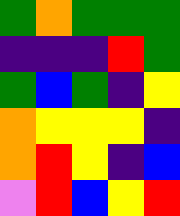[["green", "orange", "green", "green", "green"], ["indigo", "indigo", "indigo", "red", "green"], ["green", "blue", "green", "indigo", "yellow"], ["orange", "yellow", "yellow", "yellow", "indigo"], ["orange", "red", "yellow", "indigo", "blue"], ["violet", "red", "blue", "yellow", "red"]]